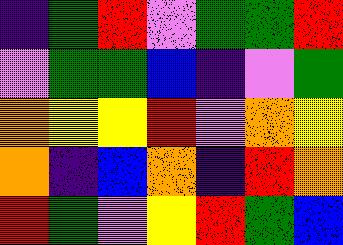[["indigo", "green", "red", "violet", "green", "green", "red"], ["violet", "green", "green", "blue", "indigo", "violet", "green"], ["orange", "yellow", "yellow", "red", "violet", "orange", "yellow"], ["orange", "indigo", "blue", "orange", "indigo", "red", "orange"], ["red", "green", "violet", "yellow", "red", "green", "blue"]]